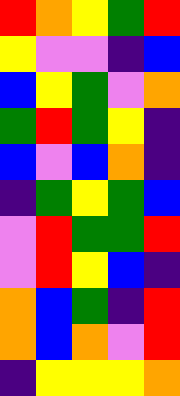[["red", "orange", "yellow", "green", "red"], ["yellow", "violet", "violet", "indigo", "blue"], ["blue", "yellow", "green", "violet", "orange"], ["green", "red", "green", "yellow", "indigo"], ["blue", "violet", "blue", "orange", "indigo"], ["indigo", "green", "yellow", "green", "blue"], ["violet", "red", "green", "green", "red"], ["violet", "red", "yellow", "blue", "indigo"], ["orange", "blue", "green", "indigo", "red"], ["orange", "blue", "orange", "violet", "red"], ["indigo", "yellow", "yellow", "yellow", "orange"]]